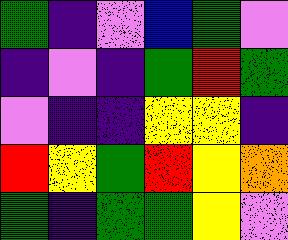[["green", "indigo", "violet", "blue", "green", "violet"], ["indigo", "violet", "indigo", "green", "red", "green"], ["violet", "indigo", "indigo", "yellow", "yellow", "indigo"], ["red", "yellow", "green", "red", "yellow", "orange"], ["green", "indigo", "green", "green", "yellow", "violet"]]